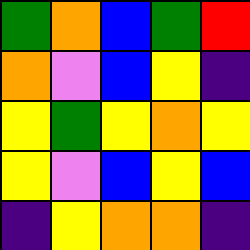[["green", "orange", "blue", "green", "red"], ["orange", "violet", "blue", "yellow", "indigo"], ["yellow", "green", "yellow", "orange", "yellow"], ["yellow", "violet", "blue", "yellow", "blue"], ["indigo", "yellow", "orange", "orange", "indigo"]]